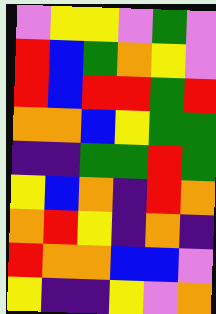[["violet", "yellow", "yellow", "violet", "green", "violet"], ["red", "blue", "green", "orange", "yellow", "violet"], ["red", "blue", "red", "red", "green", "red"], ["orange", "orange", "blue", "yellow", "green", "green"], ["indigo", "indigo", "green", "green", "red", "green"], ["yellow", "blue", "orange", "indigo", "red", "orange"], ["orange", "red", "yellow", "indigo", "orange", "indigo"], ["red", "orange", "orange", "blue", "blue", "violet"], ["yellow", "indigo", "indigo", "yellow", "violet", "orange"]]